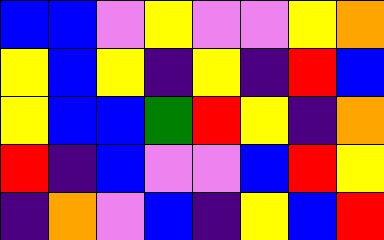[["blue", "blue", "violet", "yellow", "violet", "violet", "yellow", "orange"], ["yellow", "blue", "yellow", "indigo", "yellow", "indigo", "red", "blue"], ["yellow", "blue", "blue", "green", "red", "yellow", "indigo", "orange"], ["red", "indigo", "blue", "violet", "violet", "blue", "red", "yellow"], ["indigo", "orange", "violet", "blue", "indigo", "yellow", "blue", "red"]]